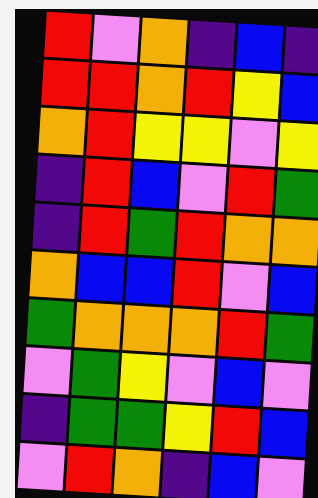[["red", "violet", "orange", "indigo", "blue", "indigo"], ["red", "red", "orange", "red", "yellow", "blue"], ["orange", "red", "yellow", "yellow", "violet", "yellow"], ["indigo", "red", "blue", "violet", "red", "green"], ["indigo", "red", "green", "red", "orange", "orange"], ["orange", "blue", "blue", "red", "violet", "blue"], ["green", "orange", "orange", "orange", "red", "green"], ["violet", "green", "yellow", "violet", "blue", "violet"], ["indigo", "green", "green", "yellow", "red", "blue"], ["violet", "red", "orange", "indigo", "blue", "violet"]]